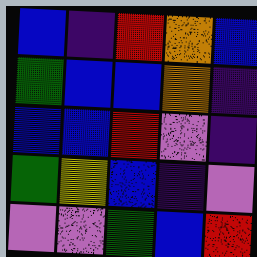[["blue", "indigo", "red", "orange", "blue"], ["green", "blue", "blue", "orange", "indigo"], ["blue", "blue", "red", "violet", "indigo"], ["green", "yellow", "blue", "indigo", "violet"], ["violet", "violet", "green", "blue", "red"]]